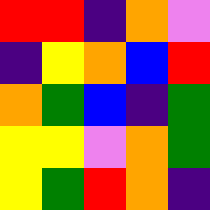[["red", "red", "indigo", "orange", "violet"], ["indigo", "yellow", "orange", "blue", "red"], ["orange", "green", "blue", "indigo", "green"], ["yellow", "yellow", "violet", "orange", "green"], ["yellow", "green", "red", "orange", "indigo"]]